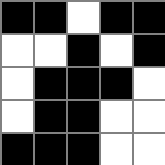[["black", "black", "white", "black", "black"], ["white", "white", "black", "white", "black"], ["white", "black", "black", "black", "white"], ["white", "black", "black", "white", "white"], ["black", "black", "black", "white", "white"]]